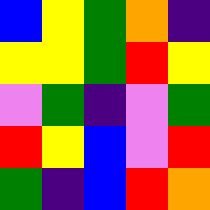[["blue", "yellow", "green", "orange", "indigo"], ["yellow", "yellow", "green", "red", "yellow"], ["violet", "green", "indigo", "violet", "green"], ["red", "yellow", "blue", "violet", "red"], ["green", "indigo", "blue", "red", "orange"]]